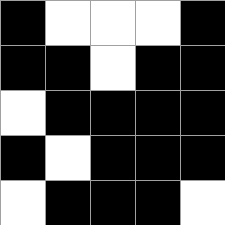[["black", "white", "white", "white", "black"], ["black", "black", "white", "black", "black"], ["white", "black", "black", "black", "black"], ["black", "white", "black", "black", "black"], ["white", "black", "black", "black", "white"]]